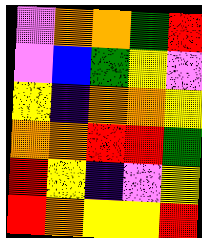[["violet", "orange", "orange", "green", "red"], ["violet", "blue", "green", "yellow", "violet"], ["yellow", "indigo", "orange", "orange", "yellow"], ["orange", "orange", "red", "red", "green"], ["red", "yellow", "indigo", "violet", "yellow"], ["red", "orange", "yellow", "yellow", "red"]]